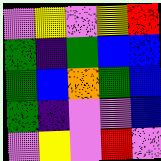[["violet", "yellow", "violet", "yellow", "red"], ["green", "indigo", "green", "blue", "blue"], ["green", "blue", "orange", "green", "blue"], ["green", "indigo", "violet", "violet", "blue"], ["violet", "yellow", "violet", "red", "violet"]]